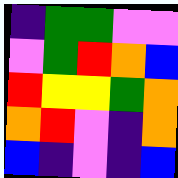[["indigo", "green", "green", "violet", "violet"], ["violet", "green", "red", "orange", "blue"], ["red", "yellow", "yellow", "green", "orange"], ["orange", "red", "violet", "indigo", "orange"], ["blue", "indigo", "violet", "indigo", "blue"]]